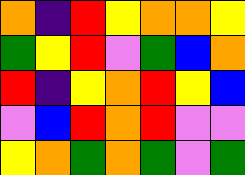[["orange", "indigo", "red", "yellow", "orange", "orange", "yellow"], ["green", "yellow", "red", "violet", "green", "blue", "orange"], ["red", "indigo", "yellow", "orange", "red", "yellow", "blue"], ["violet", "blue", "red", "orange", "red", "violet", "violet"], ["yellow", "orange", "green", "orange", "green", "violet", "green"]]